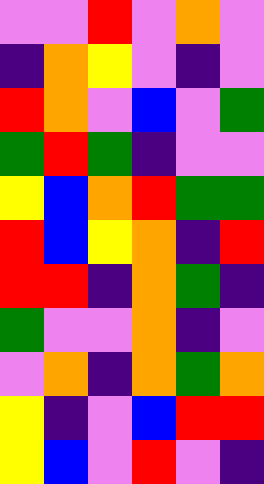[["violet", "violet", "red", "violet", "orange", "violet"], ["indigo", "orange", "yellow", "violet", "indigo", "violet"], ["red", "orange", "violet", "blue", "violet", "green"], ["green", "red", "green", "indigo", "violet", "violet"], ["yellow", "blue", "orange", "red", "green", "green"], ["red", "blue", "yellow", "orange", "indigo", "red"], ["red", "red", "indigo", "orange", "green", "indigo"], ["green", "violet", "violet", "orange", "indigo", "violet"], ["violet", "orange", "indigo", "orange", "green", "orange"], ["yellow", "indigo", "violet", "blue", "red", "red"], ["yellow", "blue", "violet", "red", "violet", "indigo"]]